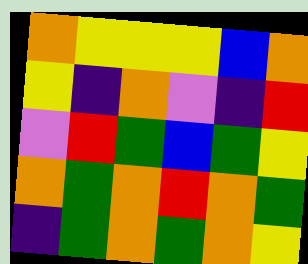[["orange", "yellow", "yellow", "yellow", "blue", "orange"], ["yellow", "indigo", "orange", "violet", "indigo", "red"], ["violet", "red", "green", "blue", "green", "yellow"], ["orange", "green", "orange", "red", "orange", "green"], ["indigo", "green", "orange", "green", "orange", "yellow"]]